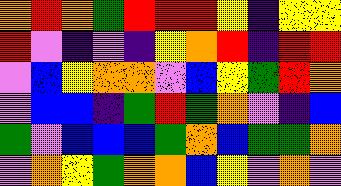[["orange", "red", "orange", "green", "red", "red", "red", "yellow", "indigo", "yellow", "yellow"], ["red", "violet", "indigo", "violet", "indigo", "yellow", "orange", "red", "indigo", "red", "red"], ["violet", "blue", "yellow", "orange", "orange", "violet", "blue", "yellow", "green", "red", "orange"], ["violet", "blue", "blue", "indigo", "green", "red", "green", "orange", "violet", "indigo", "blue"], ["green", "violet", "blue", "blue", "blue", "green", "orange", "blue", "green", "green", "orange"], ["violet", "orange", "yellow", "green", "orange", "orange", "blue", "yellow", "violet", "orange", "violet"]]